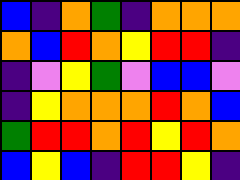[["blue", "indigo", "orange", "green", "indigo", "orange", "orange", "orange"], ["orange", "blue", "red", "orange", "yellow", "red", "red", "indigo"], ["indigo", "violet", "yellow", "green", "violet", "blue", "blue", "violet"], ["indigo", "yellow", "orange", "orange", "orange", "red", "orange", "blue"], ["green", "red", "red", "orange", "red", "yellow", "red", "orange"], ["blue", "yellow", "blue", "indigo", "red", "red", "yellow", "indigo"]]